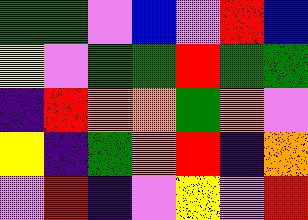[["green", "green", "violet", "blue", "violet", "red", "blue"], ["yellow", "violet", "green", "green", "red", "green", "green"], ["indigo", "red", "orange", "orange", "green", "orange", "violet"], ["yellow", "indigo", "green", "orange", "red", "indigo", "orange"], ["violet", "red", "indigo", "violet", "yellow", "violet", "red"]]